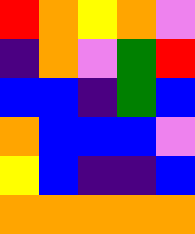[["red", "orange", "yellow", "orange", "violet"], ["indigo", "orange", "violet", "green", "red"], ["blue", "blue", "indigo", "green", "blue"], ["orange", "blue", "blue", "blue", "violet"], ["yellow", "blue", "indigo", "indigo", "blue"], ["orange", "orange", "orange", "orange", "orange"]]